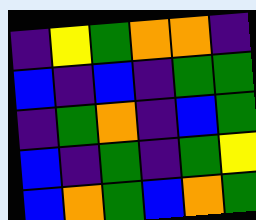[["indigo", "yellow", "green", "orange", "orange", "indigo"], ["blue", "indigo", "blue", "indigo", "green", "green"], ["indigo", "green", "orange", "indigo", "blue", "green"], ["blue", "indigo", "green", "indigo", "green", "yellow"], ["blue", "orange", "green", "blue", "orange", "green"]]